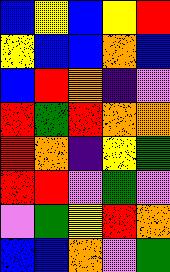[["blue", "yellow", "blue", "yellow", "red"], ["yellow", "blue", "blue", "orange", "blue"], ["blue", "red", "orange", "indigo", "violet"], ["red", "green", "red", "orange", "orange"], ["red", "orange", "indigo", "yellow", "green"], ["red", "red", "violet", "green", "violet"], ["violet", "green", "yellow", "red", "orange"], ["blue", "blue", "orange", "violet", "green"]]